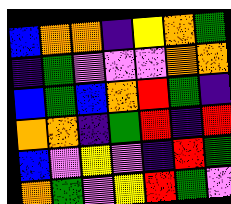[["blue", "orange", "orange", "indigo", "yellow", "orange", "green"], ["indigo", "green", "violet", "violet", "violet", "orange", "orange"], ["blue", "green", "blue", "orange", "red", "green", "indigo"], ["orange", "orange", "indigo", "green", "red", "indigo", "red"], ["blue", "violet", "yellow", "violet", "indigo", "red", "green"], ["orange", "green", "violet", "yellow", "red", "green", "violet"]]